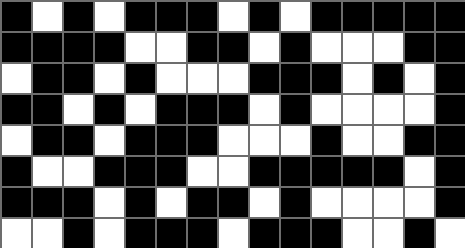[["black", "white", "black", "white", "black", "black", "black", "white", "black", "white", "black", "black", "black", "black", "black"], ["black", "black", "black", "black", "white", "white", "black", "black", "white", "black", "white", "white", "white", "black", "black"], ["white", "black", "black", "white", "black", "white", "white", "white", "black", "black", "black", "white", "black", "white", "black"], ["black", "black", "white", "black", "white", "black", "black", "black", "white", "black", "white", "white", "white", "white", "black"], ["white", "black", "black", "white", "black", "black", "black", "white", "white", "white", "black", "white", "white", "black", "black"], ["black", "white", "white", "black", "black", "black", "white", "white", "black", "black", "black", "black", "black", "white", "black"], ["black", "black", "black", "white", "black", "white", "black", "black", "white", "black", "white", "white", "white", "white", "black"], ["white", "white", "black", "white", "black", "black", "black", "white", "black", "black", "black", "white", "white", "black", "white"]]